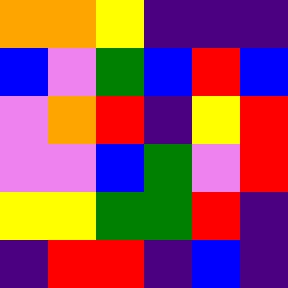[["orange", "orange", "yellow", "indigo", "indigo", "indigo"], ["blue", "violet", "green", "blue", "red", "blue"], ["violet", "orange", "red", "indigo", "yellow", "red"], ["violet", "violet", "blue", "green", "violet", "red"], ["yellow", "yellow", "green", "green", "red", "indigo"], ["indigo", "red", "red", "indigo", "blue", "indigo"]]